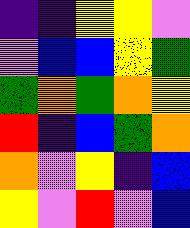[["indigo", "indigo", "yellow", "yellow", "violet"], ["violet", "blue", "blue", "yellow", "green"], ["green", "orange", "green", "orange", "yellow"], ["red", "indigo", "blue", "green", "orange"], ["orange", "violet", "yellow", "indigo", "blue"], ["yellow", "violet", "red", "violet", "blue"]]